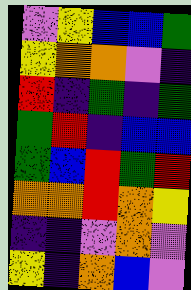[["violet", "yellow", "blue", "blue", "green"], ["yellow", "orange", "orange", "violet", "indigo"], ["red", "indigo", "green", "indigo", "green"], ["green", "red", "indigo", "blue", "blue"], ["green", "blue", "red", "green", "red"], ["orange", "orange", "red", "orange", "yellow"], ["indigo", "indigo", "violet", "orange", "violet"], ["yellow", "indigo", "orange", "blue", "violet"]]